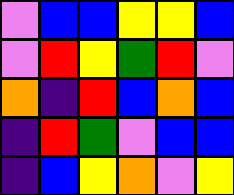[["violet", "blue", "blue", "yellow", "yellow", "blue"], ["violet", "red", "yellow", "green", "red", "violet"], ["orange", "indigo", "red", "blue", "orange", "blue"], ["indigo", "red", "green", "violet", "blue", "blue"], ["indigo", "blue", "yellow", "orange", "violet", "yellow"]]